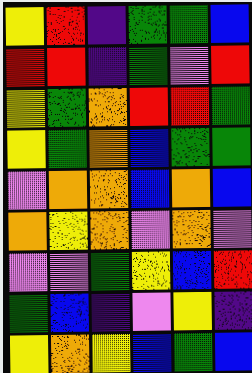[["yellow", "red", "indigo", "green", "green", "blue"], ["red", "red", "indigo", "green", "violet", "red"], ["yellow", "green", "orange", "red", "red", "green"], ["yellow", "green", "orange", "blue", "green", "green"], ["violet", "orange", "orange", "blue", "orange", "blue"], ["orange", "yellow", "orange", "violet", "orange", "violet"], ["violet", "violet", "green", "yellow", "blue", "red"], ["green", "blue", "indigo", "violet", "yellow", "indigo"], ["yellow", "orange", "yellow", "blue", "green", "blue"]]